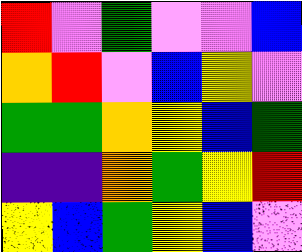[["red", "violet", "green", "violet", "violet", "blue"], ["orange", "red", "violet", "blue", "yellow", "violet"], ["green", "green", "orange", "yellow", "blue", "green"], ["indigo", "indigo", "orange", "green", "yellow", "red"], ["yellow", "blue", "green", "yellow", "blue", "violet"]]